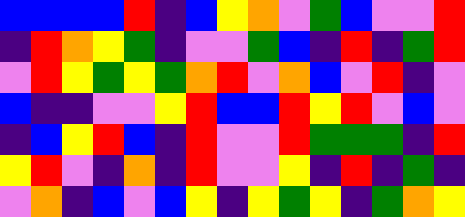[["blue", "blue", "blue", "blue", "red", "indigo", "blue", "yellow", "orange", "violet", "green", "blue", "violet", "violet", "red"], ["indigo", "red", "orange", "yellow", "green", "indigo", "violet", "violet", "green", "blue", "indigo", "red", "indigo", "green", "red"], ["violet", "red", "yellow", "green", "yellow", "green", "orange", "red", "violet", "orange", "blue", "violet", "red", "indigo", "violet"], ["blue", "indigo", "indigo", "violet", "violet", "yellow", "red", "blue", "blue", "red", "yellow", "red", "violet", "blue", "violet"], ["indigo", "blue", "yellow", "red", "blue", "indigo", "red", "violet", "violet", "red", "green", "green", "green", "indigo", "red"], ["yellow", "red", "violet", "indigo", "orange", "indigo", "red", "violet", "violet", "yellow", "indigo", "red", "indigo", "green", "indigo"], ["violet", "orange", "indigo", "blue", "violet", "blue", "yellow", "indigo", "yellow", "green", "yellow", "indigo", "green", "orange", "yellow"]]